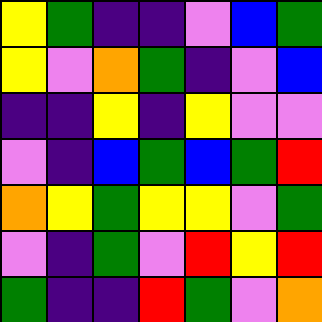[["yellow", "green", "indigo", "indigo", "violet", "blue", "green"], ["yellow", "violet", "orange", "green", "indigo", "violet", "blue"], ["indigo", "indigo", "yellow", "indigo", "yellow", "violet", "violet"], ["violet", "indigo", "blue", "green", "blue", "green", "red"], ["orange", "yellow", "green", "yellow", "yellow", "violet", "green"], ["violet", "indigo", "green", "violet", "red", "yellow", "red"], ["green", "indigo", "indigo", "red", "green", "violet", "orange"]]